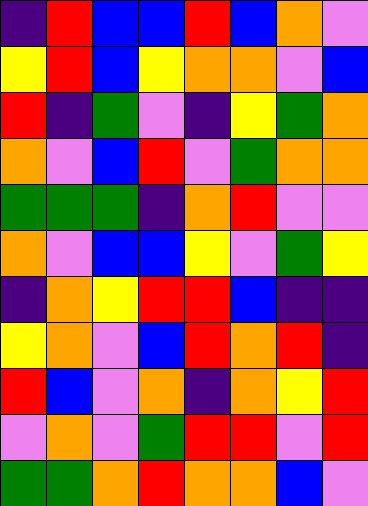[["indigo", "red", "blue", "blue", "red", "blue", "orange", "violet"], ["yellow", "red", "blue", "yellow", "orange", "orange", "violet", "blue"], ["red", "indigo", "green", "violet", "indigo", "yellow", "green", "orange"], ["orange", "violet", "blue", "red", "violet", "green", "orange", "orange"], ["green", "green", "green", "indigo", "orange", "red", "violet", "violet"], ["orange", "violet", "blue", "blue", "yellow", "violet", "green", "yellow"], ["indigo", "orange", "yellow", "red", "red", "blue", "indigo", "indigo"], ["yellow", "orange", "violet", "blue", "red", "orange", "red", "indigo"], ["red", "blue", "violet", "orange", "indigo", "orange", "yellow", "red"], ["violet", "orange", "violet", "green", "red", "red", "violet", "red"], ["green", "green", "orange", "red", "orange", "orange", "blue", "violet"]]